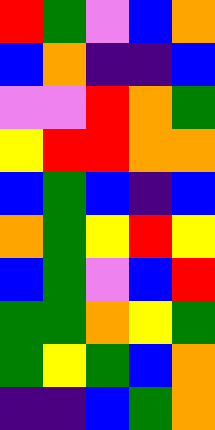[["red", "green", "violet", "blue", "orange"], ["blue", "orange", "indigo", "indigo", "blue"], ["violet", "violet", "red", "orange", "green"], ["yellow", "red", "red", "orange", "orange"], ["blue", "green", "blue", "indigo", "blue"], ["orange", "green", "yellow", "red", "yellow"], ["blue", "green", "violet", "blue", "red"], ["green", "green", "orange", "yellow", "green"], ["green", "yellow", "green", "blue", "orange"], ["indigo", "indigo", "blue", "green", "orange"]]